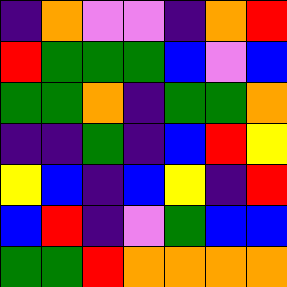[["indigo", "orange", "violet", "violet", "indigo", "orange", "red"], ["red", "green", "green", "green", "blue", "violet", "blue"], ["green", "green", "orange", "indigo", "green", "green", "orange"], ["indigo", "indigo", "green", "indigo", "blue", "red", "yellow"], ["yellow", "blue", "indigo", "blue", "yellow", "indigo", "red"], ["blue", "red", "indigo", "violet", "green", "blue", "blue"], ["green", "green", "red", "orange", "orange", "orange", "orange"]]